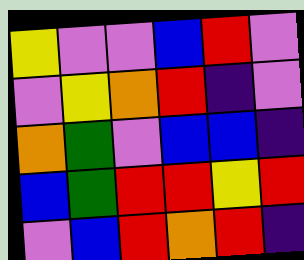[["yellow", "violet", "violet", "blue", "red", "violet"], ["violet", "yellow", "orange", "red", "indigo", "violet"], ["orange", "green", "violet", "blue", "blue", "indigo"], ["blue", "green", "red", "red", "yellow", "red"], ["violet", "blue", "red", "orange", "red", "indigo"]]